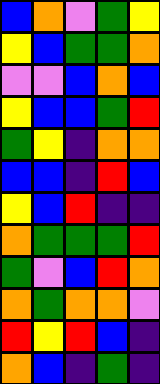[["blue", "orange", "violet", "green", "yellow"], ["yellow", "blue", "green", "green", "orange"], ["violet", "violet", "blue", "orange", "blue"], ["yellow", "blue", "blue", "green", "red"], ["green", "yellow", "indigo", "orange", "orange"], ["blue", "blue", "indigo", "red", "blue"], ["yellow", "blue", "red", "indigo", "indigo"], ["orange", "green", "green", "green", "red"], ["green", "violet", "blue", "red", "orange"], ["orange", "green", "orange", "orange", "violet"], ["red", "yellow", "red", "blue", "indigo"], ["orange", "blue", "indigo", "green", "indigo"]]